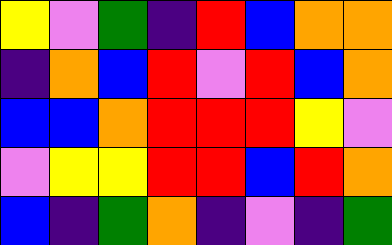[["yellow", "violet", "green", "indigo", "red", "blue", "orange", "orange"], ["indigo", "orange", "blue", "red", "violet", "red", "blue", "orange"], ["blue", "blue", "orange", "red", "red", "red", "yellow", "violet"], ["violet", "yellow", "yellow", "red", "red", "blue", "red", "orange"], ["blue", "indigo", "green", "orange", "indigo", "violet", "indigo", "green"]]